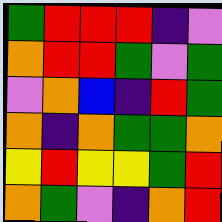[["green", "red", "red", "red", "indigo", "violet"], ["orange", "red", "red", "green", "violet", "green"], ["violet", "orange", "blue", "indigo", "red", "green"], ["orange", "indigo", "orange", "green", "green", "orange"], ["yellow", "red", "yellow", "yellow", "green", "red"], ["orange", "green", "violet", "indigo", "orange", "red"]]